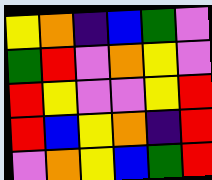[["yellow", "orange", "indigo", "blue", "green", "violet"], ["green", "red", "violet", "orange", "yellow", "violet"], ["red", "yellow", "violet", "violet", "yellow", "red"], ["red", "blue", "yellow", "orange", "indigo", "red"], ["violet", "orange", "yellow", "blue", "green", "red"]]